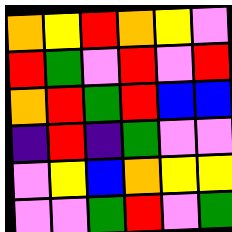[["orange", "yellow", "red", "orange", "yellow", "violet"], ["red", "green", "violet", "red", "violet", "red"], ["orange", "red", "green", "red", "blue", "blue"], ["indigo", "red", "indigo", "green", "violet", "violet"], ["violet", "yellow", "blue", "orange", "yellow", "yellow"], ["violet", "violet", "green", "red", "violet", "green"]]